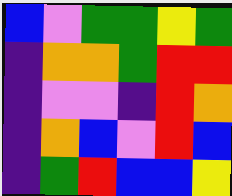[["blue", "violet", "green", "green", "yellow", "green"], ["indigo", "orange", "orange", "green", "red", "red"], ["indigo", "violet", "violet", "indigo", "red", "orange"], ["indigo", "orange", "blue", "violet", "red", "blue"], ["indigo", "green", "red", "blue", "blue", "yellow"]]